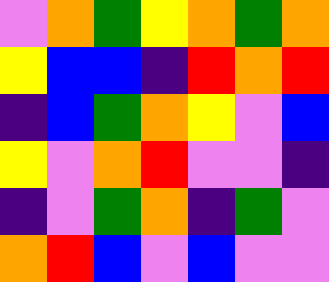[["violet", "orange", "green", "yellow", "orange", "green", "orange"], ["yellow", "blue", "blue", "indigo", "red", "orange", "red"], ["indigo", "blue", "green", "orange", "yellow", "violet", "blue"], ["yellow", "violet", "orange", "red", "violet", "violet", "indigo"], ["indigo", "violet", "green", "orange", "indigo", "green", "violet"], ["orange", "red", "blue", "violet", "blue", "violet", "violet"]]